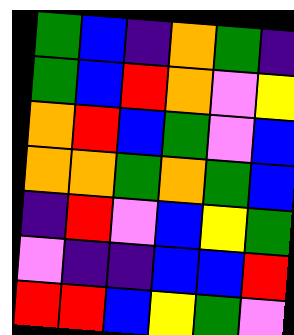[["green", "blue", "indigo", "orange", "green", "indigo"], ["green", "blue", "red", "orange", "violet", "yellow"], ["orange", "red", "blue", "green", "violet", "blue"], ["orange", "orange", "green", "orange", "green", "blue"], ["indigo", "red", "violet", "blue", "yellow", "green"], ["violet", "indigo", "indigo", "blue", "blue", "red"], ["red", "red", "blue", "yellow", "green", "violet"]]